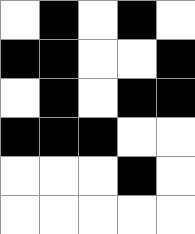[["white", "black", "white", "black", "white"], ["black", "black", "white", "white", "black"], ["white", "black", "white", "black", "black"], ["black", "black", "black", "white", "white"], ["white", "white", "white", "black", "white"], ["white", "white", "white", "white", "white"]]